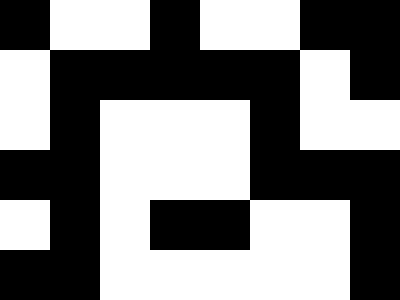[["black", "white", "white", "black", "white", "white", "black", "black"], ["white", "black", "black", "black", "black", "black", "white", "black"], ["white", "black", "white", "white", "white", "black", "white", "white"], ["black", "black", "white", "white", "white", "black", "black", "black"], ["white", "black", "white", "black", "black", "white", "white", "black"], ["black", "black", "white", "white", "white", "white", "white", "black"]]